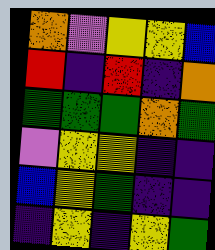[["orange", "violet", "yellow", "yellow", "blue"], ["red", "indigo", "red", "indigo", "orange"], ["green", "green", "green", "orange", "green"], ["violet", "yellow", "yellow", "indigo", "indigo"], ["blue", "yellow", "green", "indigo", "indigo"], ["indigo", "yellow", "indigo", "yellow", "green"]]